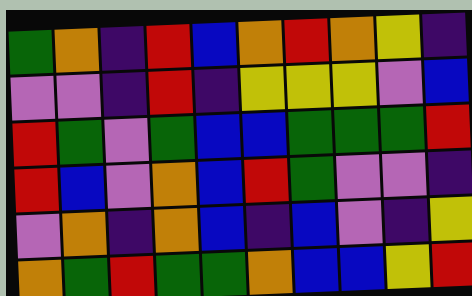[["green", "orange", "indigo", "red", "blue", "orange", "red", "orange", "yellow", "indigo"], ["violet", "violet", "indigo", "red", "indigo", "yellow", "yellow", "yellow", "violet", "blue"], ["red", "green", "violet", "green", "blue", "blue", "green", "green", "green", "red"], ["red", "blue", "violet", "orange", "blue", "red", "green", "violet", "violet", "indigo"], ["violet", "orange", "indigo", "orange", "blue", "indigo", "blue", "violet", "indigo", "yellow"], ["orange", "green", "red", "green", "green", "orange", "blue", "blue", "yellow", "red"]]